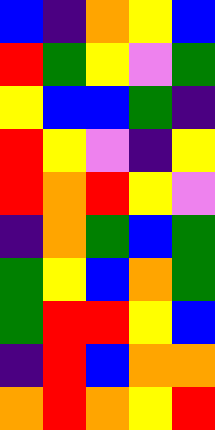[["blue", "indigo", "orange", "yellow", "blue"], ["red", "green", "yellow", "violet", "green"], ["yellow", "blue", "blue", "green", "indigo"], ["red", "yellow", "violet", "indigo", "yellow"], ["red", "orange", "red", "yellow", "violet"], ["indigo", "orange", "green", "blue", "green"], ["green", "yellow", "blue", "orange", "green"], ["green", "red", "red", "yellow", "blue"], ["indigo", "red", "blue", "orange", "orange"], ["orange", "red", "orange", "yellow", "red"]]